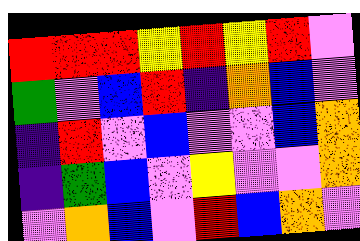[["red", "red", "red", "yellow", "red", "yellow", "red", "violet"], ["green", "violet", "blue", "red", "indigo", "orange", "blue", "violet"], ["indigo", "red", "violet", "blue", "violet", "violet", "blue", "orange"], ["indigo", "green", "blue", "violet", "yellow", "violet", "violet", "orange"], ["violet", "orange", "blue", "violet", "red", "blue", "orange", "violet"]]